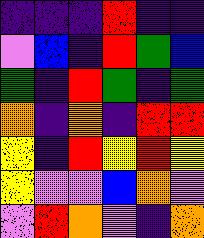[["indigo", "indigo", "indigo", "red", "indigo", "indigo"], ["violet", "blue", "indigo", "red", "green", "blue"], ["green", "indigo", "red", "green", "indigo", "green"], ["orange", "indigo", "orange", "indigo", "red", "red"], ["yellow", "indigo", "red", "yellow", "red", "yellow"], ["yellow", "violet", "violet", "blue", "orange", "violet"], ["violet", "red", "orange", "violet", "indigo", "orange"]]